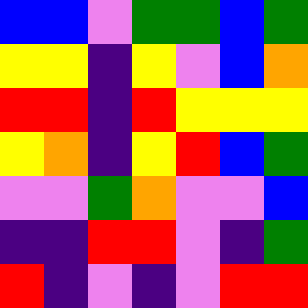[["blue", "blue", "violet", "green", "green", "blue", "green"], ["yellow", "yellow", "indigo", "yellow", "violet", "blue", "orange"], ["red", "red", "indigo", "red", "yellow", "yellow", "yellow"], ["yellow", "orange", "indigo", "yellow", "red", "blue", "green"], ["violet", "violet", "green", "orange", "violet", "violet", "blue"], ["indigo", "indigo", "red", "red", "violet", "indigo", "green"], ["red", "indigo", "violet", "indigo", "violet", "red", "red"]]